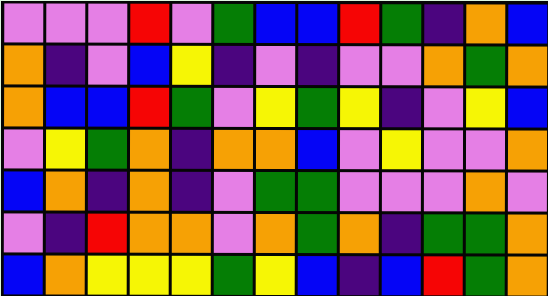[["violet", "violet", "violet", "red", "violet", "green", "blue", "blue", "red", "green", "indigo", "orange", "blue"], ["orange", "indigo", "violet", "blue", "yellow", "indigo", "violet", "indigo", "violet", "violet", "orange", "green", "orange"], ["orange", "blue", "blue", "red", "green", "violet", "yellow", "green", "yellow", "indigo", "violet", "yellow", "blue"], ["violet", "yellow", "green", "orange", "indigo", "orange", "orange", "blue", "violet", "yellow", "violet", "violet", "orange"], ["blue", "orange", "indigo", "orange", "indigo", "violet", "green", "green", "violet", "violet", "violet", "orange", "violet"], ["violet", "indigo", "red", "orange", "orange", "violet", "orange", "green", "orange", "indigo", "green", "green", "orange"], ["blue", "orange", "yellow", "yellow", "yellow", "green", "yellow", "blue", "indigo", "blue", "red", "green", "orange"]]